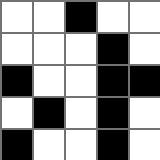[["white", "white", "black", "white", "white"], ["white", "white", "white", "black", "white"], ["black", "white", "white", "black", "black"], ["white", "black", "white", "black", "white"], ["black", "white", "white", "black", "white"]]